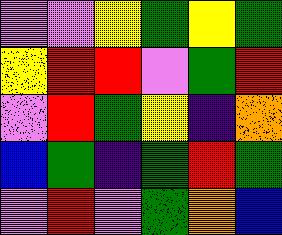[["violet", "violet", "yellow", "green", "yellow", "green"], ["yellow", "red", "red", "violet", "green", "red"], ["violet", "red", "green", "yellow", "indigo", "orange"], ["blue", "green", "indigo", "green", "red", "green"], ["violet", "red", "violet", "green", "orange", "blue"]]